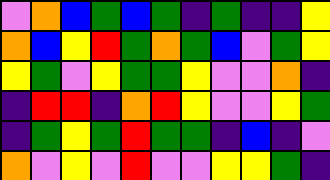[["violet", "orange", "blue", "green", "blue", "green", "indigo", "green", "indigo", "indigo", "yellow"], ["orange", "blue", "yellow", "red", "green", "orange", "green", "blue", "violet", "green", "yellow"], ["yellow", "green", "violet", "yellow", "green", "green", "yellow", "violet", "violet", "orange", "indigo"], ["indigo", "red", "red", "indigo", "orange", "red", "yellow", "violet", "violet", "yellow", "green"], ["indigo", "green", "yellow", "green", "red", "green", "green", "indigo", "blue", "indigo", "violet"], ["orange", "violet", "yellow", "violet", "red", "violet", "violet", "yellow", "yellow", "green", "indigo"]]